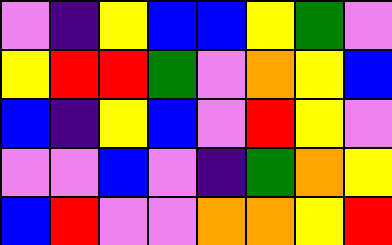[["violet", "indigo", "yellow", "blue", "blue", "yellow", "green", "violet"], ["yellow", "red", "red", "green", "violet", "orange", "yellow", "blue"], ["blue", "indigo", "yellow", "blue", "violet", "red", "yellow", "violet"], ["violet", "violet", "blue", "violet", "indigo", "green", "orange", "yellow"], ["blue", "red", "violet", "violet", "orange", "orange", "yellow", "red"]]